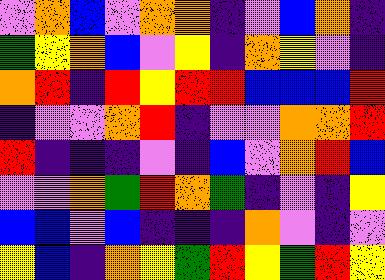[["violet", "orange", "blue", "violet", "orange", "orange", "indigo", "violet", "blue", "orange", "indigo"], ["green", "yellow", "orange", "blue", "violet", "yellow", "indigo", "orange", "yellow", "violet", "indigo"], ["orange", "red", "indigo", "red", "yellow", "red", "red", "blue", "blue", "blue", "red"], ["indigo", "violet", "violet", "orange", "red", "indigo", "violet", "violet", "orange", "orange", "red"], ["red", "indigo", "indigo", "indigo", "violet", "indigo", "blue", "violet", "orange", "red", "blue"], ["violet", "violet", "orange", "green", "red", "orange", "green", "indigo", "violet", "indigo", "yellow"], ["blue", "blue", "violet", "blue", "indigo", "indigo", "indigo", "orange", "violet", "indigo", "violet"], ["yellow", "blue", "indigo", "orange", "yellow", "green", "red", "yellow", "green", "red", "yellow"]]